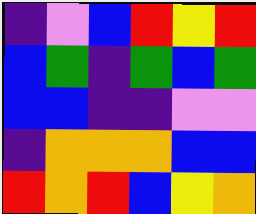[["indigo", "violet", "blue", "red", "yellow", "red"], ["blue", "green", "indigo", "green", "blue", "green"], ["blue", "blue", "indigo", "indigo", "violet", "violet"], ["indigo", "orange", "orange", "orange", "blue", "blue"], ["red", "orange", "red", "blue", "yellow", "orange"]]